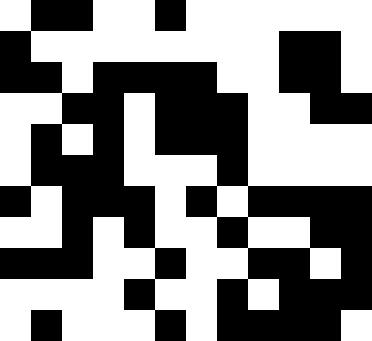[["white", "black", "black", "white", "white", "black", "white", "white", "white", "white", "white", "white"], ["black", "white", "white", "white", "white", "white", "white", "white", "white", "black", "black", "white"], ["black", "black", "white", "black", "black", "black", "black", "white", "white", "black", "black", "white"], ["white", "white", "black", "black", "white", "black", "black", "black", "white", "white", "black", "black"], ["white", "black", "white", "black", "white", "black", "black", "black", "white", "white", "white", "white"], ["white", "black", "black", "black", "white", "white", "white", "black", "white", "white", "white", "white"], ["black", "white", "black", "black", "black", "white", "black", "white", "black", "black", "black", "black"], ["white", "white", "black", "white", "black", "white", "white", "black", "white", "white", "black", "black"], ["black", "black", "black", "white", "white", "black", "white", "white", "black", "black", "white", "black"], ["white", "white", "white", "white", "black", "white", "white", "black", "white", "black", "black", "black"], ["white", "black", "white", "white", "white", "black", "white", "black", "black", "black", "black", "white"]]